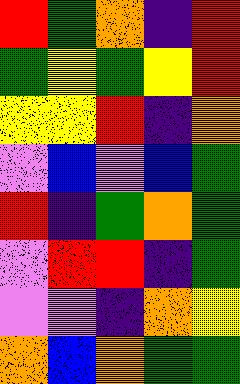[["red", "green", "orange", "indigo", "red"], ["green", "yellow", "green", "yellow", "red"], ["yellow", "yellow", "red", "indigo", "orange"], ["violet", "blue", "violet", "blue", "green"], ["red", "indigo", "green", "orange", "green"], ["violet", "red", "red", "indigo", "green"], ["violet", "violet", "indigo", "orange", "yellow"], ["orange", "blue", "orange", "green", "green"]]